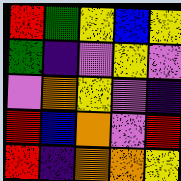[["red", "green", "yellow", "blue", "yellow"], ["green", "indigo", "violet", "yellow", "violet"], ["violet", "orange", "yellow", "violet", "indigo"], ["red", "blue", "orange", "violet", "red"], ["red", "indigo", "orange", "orange", "yellow"]]